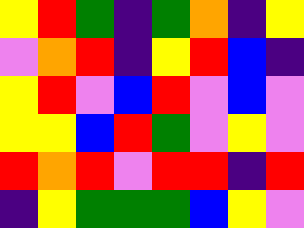[["yellow", "red", "green", "indigo", "green", "orange", "indigo", "yellow"], ["violet", "orange", "red", "indigo", "yellow", "red", "blue", "indigo"], ["yellow", "red", "violet", "blue", "red", "violet", "blue", "violet"], ["yellow", "yellow", "blue", "red", "green", "violet", "yellow", "violet"], ["red", "orange", "red", "violet", "red", "red", "indigo", "red"], ["indigo", "yellow", "green", "green", "green", "blue", "yellow", "violet"]]